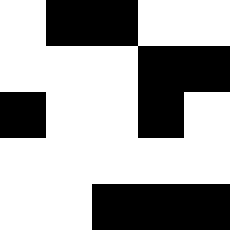[["white", "black", "black", "white", "white"], ["white", "white", "white", "black", "black"], ["black", "white", "white", "black", "white"], ["white", "white", "white", "white", "white"], ["white", "white", "black", "black", "black"]]